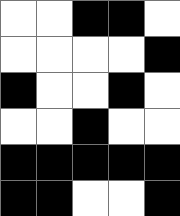[["white", "white", "black", "black", "white"], ["white", "white", "white", "white", "black"], ["black", "white", "white", "black", "white"], ["white", "white", "black", "white", "white"], ["black", "black", "black", "black", "black"], ["black", "black", "white", "white", "black"]]